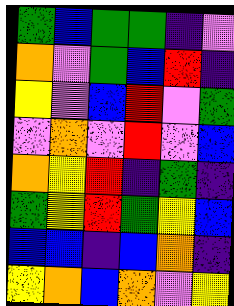[["green", "blue", "green", "green", "indigo", "violet"], ["orange", "violet", "green", "blue", "red", "indigo"], ["yellow", "violet", "blue", "red", "violet", "green"], ["violet", "orange", "violet", "red", "violet", "blue"], ["orange", "yellow", "red", "indigo", "green", "indigo"], ["green", "yellow", "red", "green", "yellow", "blue"], ["blue", "blue", "indigo", "blue", "orange", "indigo"], ["yellow", "orange", "blue", "orange", "violet", "yellow"]]